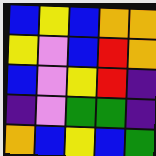[["blue", "yellow", "blue", "orange", "orange"], ["yellow", "violet", "blue", "red", "orange"], ["blue", "violet", "yellow", "red", "indigo"], ["indigo", "violet", "green", "green", "indigo"], ["orange", "blue", "yellow", "blue", "green"]]